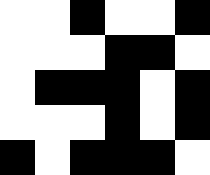[["white", "white", "black", "white", "white", "black"], ["white", "white", "white", "black", "black", "white"], ["white", "black", "black", "black", "white", "black"], ["white", "white", "white", "black", "white", "black"], ["black", "white", "black", "black", "black", "white"]]